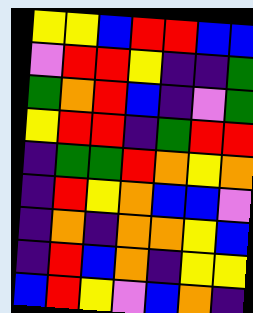[["yellow", "yellow", "blue", "red", "red", "blue", "blue"], ["violet", "red", "red", "yellow", "indigo", "indigo", "green"], ["green", "orange", "red", "blue", "indigo", "violet", "green"], ["yellow", "red", "red", "indigo", "green", "red", "red"], ["indigo", "green", "green", "red", "orange", "yellow", "orange"], ["indigo", "red", "yellow", "orange", "blue", "blue", "violet"], ["indigo", "orange", "indigo", "orange", "orange", "yellow", "blue"], ["indigo", "red", "blue", "orange", "indigo", "yellow", "yellow"], ["blue", "red", "yellow", "violet", "blue", "orange", "indigo"]]